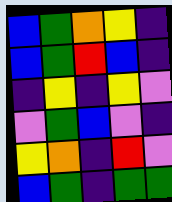[["blue", "green", "orange", "yellow", "indigo"], ["blue", "green", "red", "blue", "indigo"], ["indigo", "yellow", "indigo", "yellow", "violet"], ["violet", "green", "blue", "violet", "indigo"], ["yellow", "orange", "indigo", "red", "violet"], ["blue", "green", "indigo", "green", "green"]]